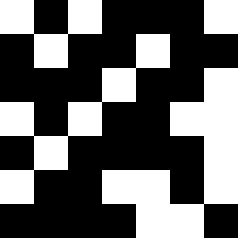[["white", "black", "white", "black", "black", "black", "white"], ["black", "white", "black", "black", "white", "black", "black"], ["black", "black", "black", "white", "black", "black", "white"], ["white", "black", "white", "black", "black", "white", "white"], ["black", "white", "black", "black", "black", "black", "white"], ["white", "black", "black", "white", "white", "black", "white"], ["black", "black", "black", "black", "white", "white", "black"]]